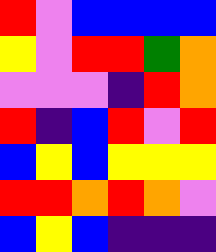[["red", "violet", "blue", "blue", "blue", "blue"], ["yellow", "violet", "red", "red", "green", "orange"], ["violet", "violet", "violet", "indigo", "red", "orange"], ["red", "indigo", "blue", "red", "violet", "red"], ["blue", "yellow", "blue", "yellow", "yellow", "yellow"], ["red", "red", "orange", "red", "orange", "violet"], ["blue", "yellow", "blue", "indigo", "indigo", "indigo"]]